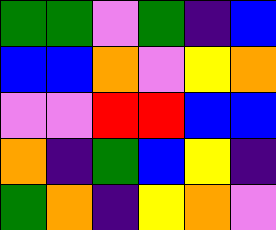[["green", "green", "violet", "green", "indigo", "blue"], ["blue", "blue", "orange", "violet", "yellow", "orange"], ["violet", "violet", "red", "red", "blue", "blue"], ["orange", "indigo", "green", "blue", "yellow", "indigo"], ["green", "orange", "indigo", "yellow", "orange", "violet"]]